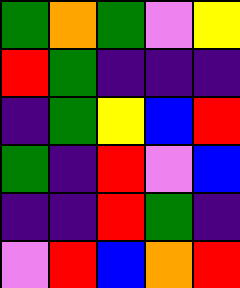[["green", "orange", "green", "violet", "yellow"], ["red", "green", "indigo", "indigo", "indigo"], ["indigo", "green", "yellow", "blue", "red"], ["green", "indigo", "red", "violet", "blue"], ["indigo", "indigo", "red", "green", "indigo"], ["violet", "red", "blue", "orange", "red"]]